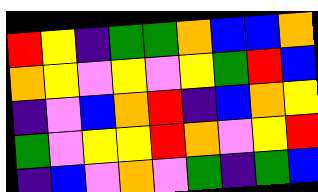[["red", "yellow", "indigo", "green", "green", "orange", "blue", "blue", "orange"], ["orange", "yellow", "violet", "yellow", "violet", "yellow", "green", "red", "blue"], ["indigo", "violet", "blue", "orange", "red", "indigo", "blue", "orange", "yellow"], ["green", "violet", "yellow", "yellow", "red", "orange", "violet", "yellow", "red"], ["indigo", "blue", "violet", "orange", "violet", "green", "indigo", "green", "blue"]]